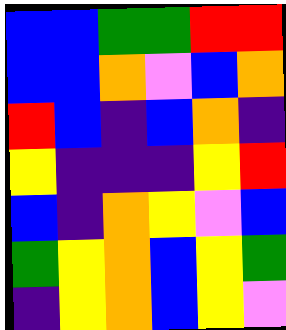[["blue", "blue", "green", "green", "red", "red"], ["blue", "blue", "orange", "violet", "blue", "orange"], ["red", "blue", "indigo", "blue", "orange", "indigo"], ["yellow", "indigo", "indigo", "indigo", "yellow", "red"], ["blue", "indigo", "orange", "yellow", "violet", "blue"], ["green", "yellow", "orange", "blue", "yellow", "green"], ["indigo", "yellow", "orange", "blue", "yellow", "violet"]]